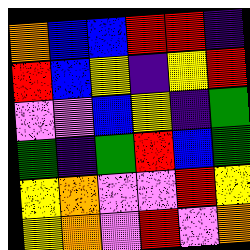[["orange", "blue", "blue", "red", "red", "indigo"], ["red", "blue", "yellow", "indigo", "yellow", "red"], ["violet", "violet", "blue", "yellow", "indigo", "green"], ["green", "indigo", "green", "red", "blue", "green"], ["yellow", "orange", "violet", "violet", "red", "yellow"], ["yellow", "orange", "violet", "red", "violet", "orange"]]